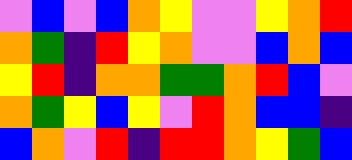[["violet", "blue", "violet", "blue", "orange", "yellow", "violet", "violet", "yellow", "orange", "red"], ["orange", "green", "indigo", "red", "yellow", "orange", "violet", "violet", "blue", "orange", "blue"], ["yellow", "red", "indigo", "orange", "orange", "green", "green", "orange", "red", "blue", "violet"], ["orange", "green", "yellow", "blue", "yellow", "violet", "red", "orange", "blue", "blue", "indigo"], ["blue", "orange", "violet", "red", "indigo", "red", "red", "orange", "yellow", "green", "blue"]]